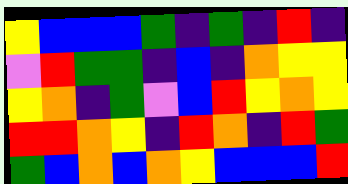[["yellow", "blue", "blue", "blue", "green", "indigo", "green", "indigo", "red", "indigo"], ["violet", "red", "green", "green", "indigo", "blue", "indigo", "orange", "yellow", "yellow"], ["yellow", "orange", "indigo", "green", "violet", "blue", "red", "yellow", "orange", "yellow"], ["red", "red", "orange", "yellow", "indigo", "red", "orange", "indigo", "red", "green"], ["green", "blue", "orange", "blue", "orange", "yellow", "blue", "blue", "blue", "red"]]